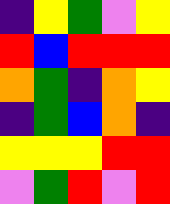[["indigo", "yellow", "green", "violet", "yellow"], ["red", "blue", "red", "red", "red"], ["orange", "green", "indigo", "orange", "yellow"], ["indigo", "green", "blue", "orange", "indigo"], ["yellow", "yellow", "yellow", "red", "red"], ["violet", "green", "red", "violet", "red"]]